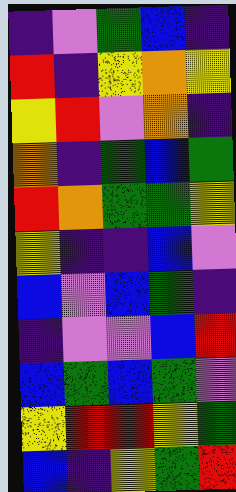[["indigo", "violet", "green", "blue", "indigo"], ["red", "indigo", "yellow", "orange", "yellow"], ["yellow", "red", "violet", "orange", "indigo"], ["orange", "indigo", "green", "blue", "green"], ["red", "orange", "green", "green", "yellow"], ["yellow", "indigo", "indigo", "blue", "violet"], ["blue", "violet", "blue", "green", "indigo"], ["indigo", "violet", "violet", "blue", "red"], ["blue", "green", "blue", "green", "violet"], ["yellow", "red", "red", "yellow", "green"], ["blue", "indigo", "yellow", "green", "red"]]